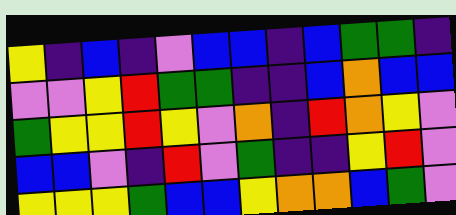[["yellow", "indigo", "blue", "indigo", "violet", "blue", "blue", "indigo", "blue", "green", "green", "indigo"], ["violet", "violet", "yellow", "red", "green", "green", "indigo", "indigo", "blue", "orange", "blue", "blue"], ["green", "yellow", "yellow", "red", "yellow", "violet", "orange", "indigo", "red", "orange", "yellow", "violet"], ["blue", "blue", "violet", "indigo", "red", "violet", "green", "indigo", "indigo", "yellow", "red", "violet"], ["yellow", "yellow", "yellow", "green", "blue", "blue", "yellow", "orange", "orange", "blue", "green", "violet"]]